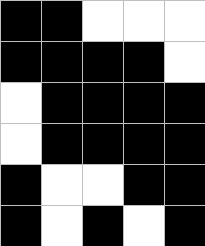[["black", "black", "white", "white", "white"], ["black", "black", "black", "black", "white"], ["white", "black", "black", "black", "black"], ["white", "black", "black", "black", "black"], ["black", "white", "white", "black", "black"], ["black", "white", "black", "white", "black"]]